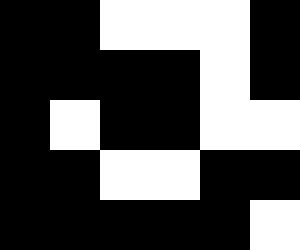[["black", "black", "white", "white", "white", "black"], ["black", "black", "black", "black", "white", "black"], ["black", "white", "black", "black", "white", "white"], ["black", "black", "white", "white", "black", "black"], ["black", "black", "black", "black", "black", "white"]]